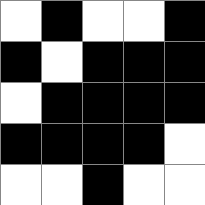[["white", "black", "white", "white", "black"], ["black", "white", "black", "black", "black"], ["white", "black", "black", "black", "black"], ["black", "black", "black", "black", "white"], ["white", "white", "black", "white", "white"]]